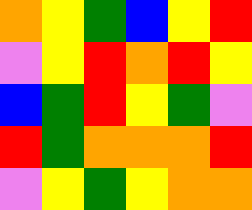[["orange", "yellow", "green", "blue", "yellow", "red"], ["violet", "yellow", "red", "orange", "red", "yellow"], ["blue", "green", "red", "yellow", "green", "violet"], ["red", "green", "orange", "orange", "orange", "red"], ["violet", "yellow", "green", "yellow", "orange", "orange"]]